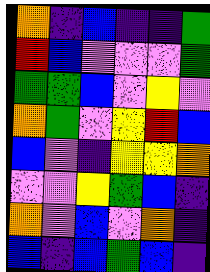[["orange", "indigo", "blue", "indigo", "indigo", "green"], ["red", "blue", "violet", "violet", "violet", "green"], ["green", "green", "blue", "violet", "yellow", "violet"], ["orange", "green", "violet", "yellow", "red", "blue"], ["blue", "violet", "indigo", "yellow", "yellow", "orange"], ["violet", "violet", "yellow", "green", "blue", "indigo"], ["orange", "violet", "blue", "violet", "orange", "indigo"], ["blue", "indigo", "blue", "green", "blue", "indigo"]]